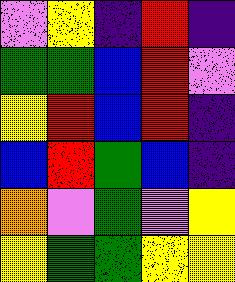[["violet", "yellow", "indigo", "red", "indigo"], ["green", "green", "blue", "red", "violet"], ["yellow", "red", "blue", "red", "indigo"], ["blue", "red", "green", "blue", "indigo"], ["orange", "violet", "green", "violet", "yellow"], ["yellow", "green", "green", "yellow", "yellow"]]